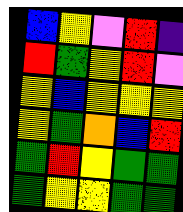[["blue", "yellow", "violet", "red", "indigo"], ["red", "green", "yellow", "red", "violet"], ["yellow", "blue", "yellow", "yellow", "yellow"], ["yellow", "green", "orange", "blue", "red"], ["green", "red", "yellow", "green", "green"], ["green", "yellow", "yellow", "green", "green"]]